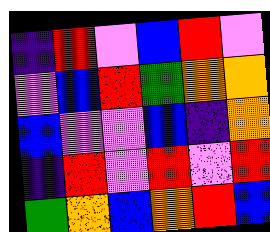[["indigo", "red", "violet", "blue", "red", "violet"], ["violet", "blue", "red", "green", "orange", "orange"], ["blue", "violet", "violet", "blue", "indigo", "orange"], ["indigo", "red", "violet", "red", "violet", "red"], ["green", "orange", "blue", "orange", "red", "blue"]]